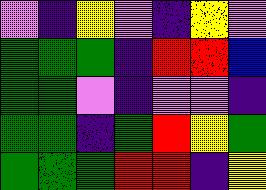[["violet", "indigo", "yellow", "violet", "indigo", "yellow", "violet"], ["green", "green", "green", "indigo", "red", "red", "blue"], ["green", "green", "violet", "indigo", "violet", "violet", "indigo"], ["green", "green", "indigo", "green", "red", "yellow", "green"], ["green", "green", "green", "red", "red", "indigo", "yellow"]]